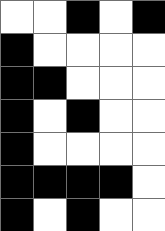[["white", "white", "black", "white", "black"], ["black", "white", "white", "white", "white"], ["black", "black", "white", "white", "white"], ["black", "white", "black", "white", "white"], ["black", "white", "white", "white", "white"], ["black", "black", "black", "black", "white"], ["black", "white", "black", "white", "white"]]